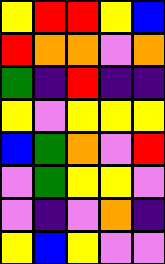[["yellow", "red", "red", "yellow", "blue"], ["red", "orange", "orange", "violet", "orange"], ["green", "indigo", "red", "indigo", "indigo"], ["yellow", "violet", "yellow", "yellow", "yellow"], ["blue", "green", "orange", "violet", "red"], ["violet", "green", "yellow", "yellow", "violet"], ["violet", "indigo", "violet", "orange", "indigo"], ["yellow", "blue", "yellow", "violet", "violet"]]